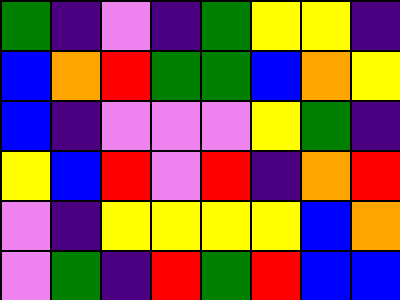[["green", "indigo", "violet", "indigo", "green", "yellow", "yellow", "indigo"], ["blue", "orange", "red", "green", "green", "blue", "orange", "yellow"], ["blue", "indigo", "violet", "violet", "violet", "yellow", "green", "indigo"], ["yellow", "blue", "red", "violet", "red", "indigo", "orange", "red"], ["violet", "indigo", "yellow", "yellow", "yellow", "yellow", "blue", "orange"], ["violet", "green", "indigo", "red", "green", "red", "blue", "blue"]]